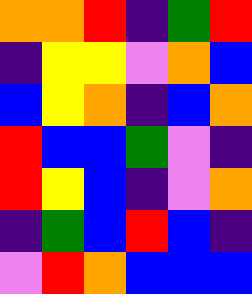[["orange", "orange", "red", "indigo", "green", "red"], ["indigo", "yellow", "yellow", "violet", "orange", "blue"], ["blue", "yellow", "orange", "indigo", "blue", "orange"], ["red", "blue", "blue", "green", "violet", "indigo"], ["red", "yellow", "blue", "indigo", "violet", "orange"], ["indigo", "green", "blue", "red", "blue", "indigo"], ["violet", "red", "orange", "blue", "blue", "blue"]]